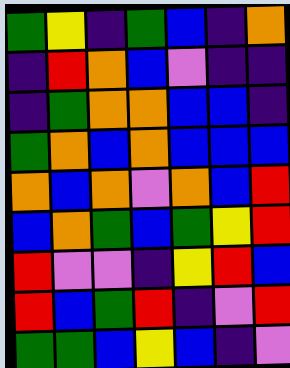[["green", "yellow", "indigo", "green", "blue", "indigo", "orange"], ["indigo", "red", "orange", "blue", "violet", "indigo", "indigo"], ["indigo", "green", "orange", "orange", "blue", "blue", "indigo"], ["green", "orange", "blue", "orange", "blue", "blue", "blue"], ["orange", "blue", "orange", "violet", "orange", "blue", "red"], ["blue", "orange", "green", "blue", "green", "yellow", "red"], ["red", "violet", "violet", "indigo", "yellow", "red", "blue"], ["red", "blue", "green", "red", "indigo", "violet", "red"], ["green", "green", "blue", "yellow", "blue", "indigo", "violet"]]